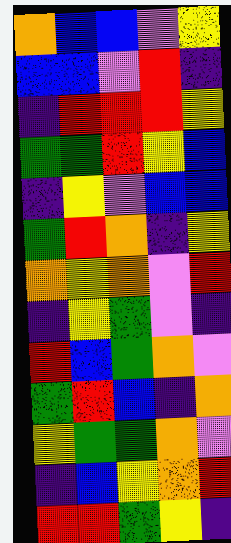[["orange", "blue", "blue", "violet", "yellow"], ["blue", "blue", "violet", "red", "indigo"], ["indigo", "red", "red", "red", "yellow"], ["green", "green", "red", "yellow", "blue"], ["indigo", "yellow", "violet", "blue", "blue"], ["green", "red", "orange", "indigo", "yellow"], ["orange", "yellow", "orange", "violet", "red"], ["indigo", "yellow", "green", "violet", "indigo"], ["red", "blue", "green", "orange", "violet"], ["green", "red", "blue", "indigo", "orange"], ["yellow", "green", "green", "orange", "violet"], ["indigo", "blue", "yellow", "orange", "red"], ["red", "red", "green", "yellow", "indigo"]]